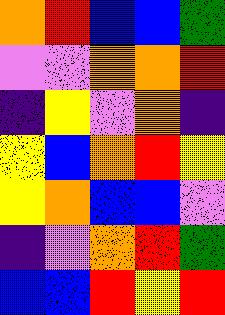[["orange", "red", "blue", "blue", "green"], ["violet", "violet", "orange", "orange", "red"], ["indigo", "yellow", "violet", "orange", "indigo"], ["yellow", "blue", "orange", "red", "yellow"], ["yellow", "orange", "blue", "blue", "violet"], ["indigo", "violet", "orange", "red", "green"], ["blue", "blue", "red", "yellow", "red"]]